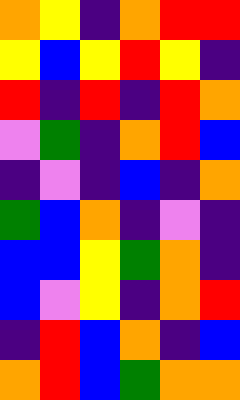[["orange", "yellow", "indigo", "orange", "red", "red"], ["yellow", "blue", "yellow", "red", "yellow", "indigo"], ["red", "indigo", "red", "indigo", "red", "orange"], ["violet", "green", "indigo", "orange", "red", "blue"], ["indigo", "violet", "indigo", "blue", "indigo", "orange"], ["green", "blue", "orange", "indigo", "violet", "indigo"], ["blue", "blue", "yellow", "green", "orange", "indigo"], ["blue", "violet", "yellow", "indigo", "orange", "red"], ["indigo", "red", "blue", "orange", "indigo", "blue"], ["orange", "red", "blue", "green", "orange", "orange"]]